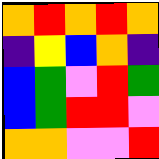[["orange", "red", "orange", "red", "orange"], ["indigo", "yellow", "blue", "orange", "indigo"], ["blue", "green", "violet", "red", "green"], ["blue", "green", "red", "red", "violet"], ["orange", "orange", "violet", "violet", "red"]]